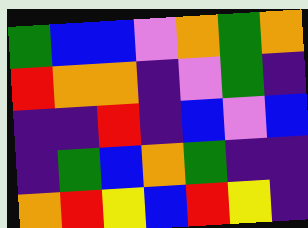[["green", "blue", "blue", "violet", "orange", "green", "orange"], ["red", "orange", "orange", "indigo", "violet", "green", "indigo"], ["indigo", "indigo", "red", "indigo", "blue", "violet", "blue"], ["indigo", "green", "blue", "orange", "green", "indigo", "indigo"], ["orange", "red", "yellow", "blue", "red", "yellow", "indigo"]]